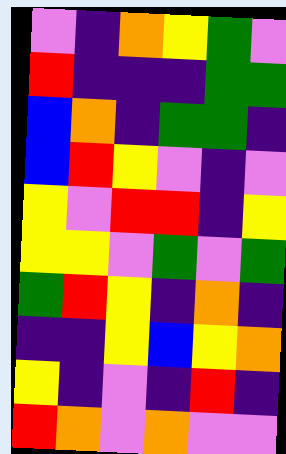[["violet", "indigo", "orange", "yellow", "green", "violet"], ["red", "indigo", "indigo", "indigo", "green", "green"], ["blue", "orange", "indigo", "green", "green", "indigo"], ["blue", "red", "yellow", "violet", "indigo", "violet"], ["yellow", "violet", "red", "red", "indigo", "yellow"], ["yellow", "yellow", "violet", "green", "violet", "green"], ["green", "red", "yellow", "indigo", "orange", "indigo"], ["indigo", "indigo", "yellow", "blue", "yellow", "orange"], ["yellow", "indigo", "violet", "indigo", "red", "indigo"], ["red", "orange", "violet", "orange", "violet", "violet"]]